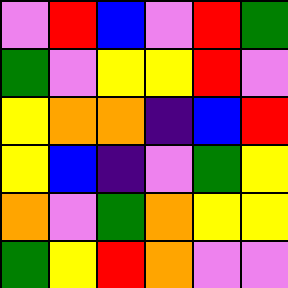[["violet", "red", "blue", "violet", "red", "green"], ["green", "violet", "yellow", "yellow", "red", "violet"], ["yellow", "orange", "orange", "indigo", "blue", "red"], ["yellow", "blue", "indigo", "violet", "green", "yellow"], ["orange", "violet", "green", "orange", "yellow", "yellow"], ["green", "yellow", "red", "orange", "violet", "violet"]]